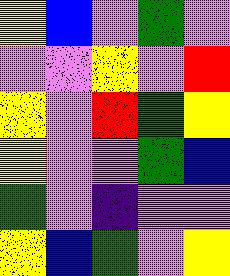[["yellow", "blue", "violet", "green", "violet"], ["violet", "violet", "yellow", "violet", "red"], ["yellow", "violet", "red", "green", "yellow"], ["yellow", "violet", "violet", "green", "blue"], ["green", "violet", "indigo", "violet", "violet"], ["yellow", "blue", "green", "violet", "yellow"]]